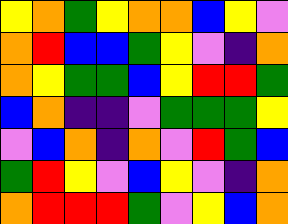[["yellow", "orange", "green", "yellow", "orange", "orange", "blue", "yellow", "violet"], ["orange", "red", "blue", "blue", "green", "yellow", "violet", "indigo", "orange"], ["orange", "yellow", "green", "green", "blue", "yellow", "red", "red", "green"], ["blue", "orange", "indigo", "indigo", "violet", "green", "green", "green", "yellow"], ["violet", "blue", "orange", "indigo", "orange", "violet", "red", "green", "blue"], ["green", "red", "yellow", "violet", "blue", "yellow", "violet", "indigo", "orange"], ["orange", "red", "red", "red", "green", "violet", "yellow", "blue", "orange"]]